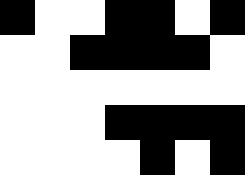[["black", "white", "white", "black", "black", "white", "black"], ["white", "white", "black", "black", "black", "black", "white"], ["white", "white", "white", "white", "white", "white", "white"], ["white", "white", "white", "black", "black", "black", "black"], ["white", "white", "white", "white", "black", "white", "black"]]